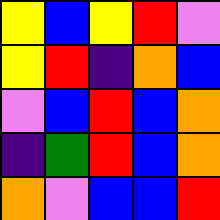[["yellow", "blue", "yellow", "red", "violet"], ["yellow", "red", "indigo", "orange", "blue"], ["violet", "blue", "red", "blue", "orange"], ["indigo", "green", "red", "blue", "orange"], ["orange", "violet", "blue", "blue", "red"]]